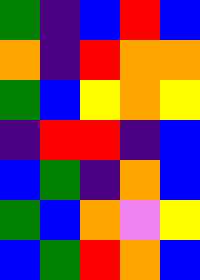[["green", "indigo", "blue", "red", "blue"], ["orange", "indigo", "red", "orange", "orange"], ["green", "blue", "yellow", "orange", "yellow"], ["indigo", "red", "red", "indigo", "blue"], ["blue", "green", "indigo", "orange", "blue"], ["green", "blue", "orange", "violet", "yellow"], ["blue", "green", "red", "orange", "blue"]]